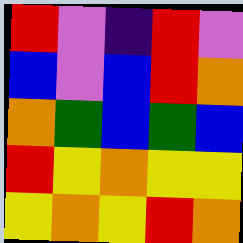[["red", "violet", "indigo", "red", "violet"], ["blue", "violet", "blue", "red", "orange"], ["orange", "green", "blue", "green", "blue"], ["red", "yellow", "orange", "yellow", "yellow"], ["yellow", "orange", "yellow", "red", "orange"]]